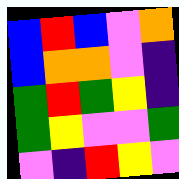[["blue", "red", "blue", "violet", "orange"], ["blue", "orange", "orange", "violet", "indigo"], ["green", "red", "green", "yellow", "indigo"], ["green", "yellow", "violet", "violet", "green"], ["violet", "indigo", "red", "yellow", "violet"]]